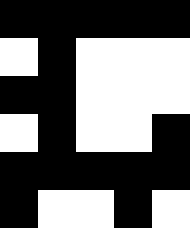[["black", "black", "black", "black", "black"], ["white", "black", "white", "white", "white"], ["black", "black", "white", "white", "white"], ["white", "black", "white", "white", "black"], ["black", "black", "black", "black", "black"], ["black", "white", "white", "black", "white"]]